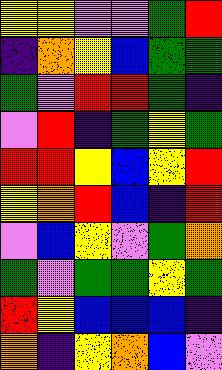[["yellow", "yellow", "violet", "violet", "green", "red"], ["indigo", "orange", "yellow", "blue", "green", "green"], ["green", "violet", "red", "red", "green", "indigo"], ["violet", "red", "indigo", "green", "yellow", "green"], ["red", "red", "yellow", "blue", "yellow", "red"], ["yellow", "orange", "red", "blue", "indigo", "red"], ["violet", "blue", "yellow", "violet", "green", "orange"], ["green", "violet", "green", "green", "yellow", "green"], ["red", "yellow", "blue", "blue", "blue", "indigo"], ["orange", "indigo", "yellow", "orange", "blue", "violet"]]